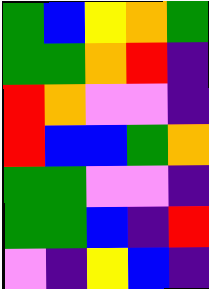[["green", "blue", "yellow", "orange", "green"], ["green", "green", "orange", "red", "indigo"], ["red", "orange", "violet", "violet", "indigo"], ["red", "blue", "blue", "green", "orange"], ["green", "green", "violet", "violet", "indigo"], ["green", "green", "blue", "indigo", "red"], ["violet", "indigo", "yellow", "blue", "indigo"]]